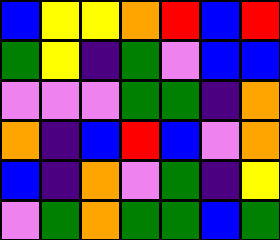[["blue", "yellow", "yellow", "orange", "red", "blue", "red"], ["green", "yellow", "indigo", "green", "violet", "blue", "blue"], ["violet", "violet", "violet", "green", "green", "indigo", "orange"], ["orange", "indigo", "blue", "red", "blue", "violet", "orange"], ["blue", "indigo", "orange", "violet", "green", "indigo", "yellow"], ["violet", "green", "orange", "green", "green", "blue", "green"]]